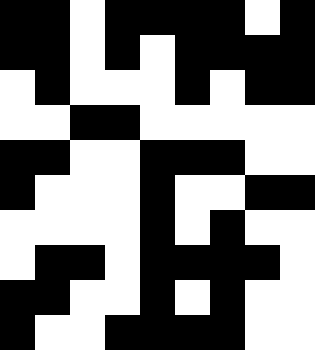[["black", "black", "white", "black", "black", "black", "black", "white", "black"], ["black", "black", "white", "black", "white", "black", "black", "black", "black"], ["white", "black", "white", "white", "white", "black", "white", "black", "black"], ["white", "white", "black", "black", "white", "white", "white", "white", "white"], ["black", "black", "white", "white", "black", "black", "black", "white", "white"], ["black", "white", "white", "white", "black", "white", "white", "black", "black"], ["white", "white", "white", "white", "black", "white", "black", "white", "white"], ["white", "black", "black", "white", "black", "black", "black", "black", "white"], ["black", "black", "white", "white", "black", "white", "black", "white", "white"], ["black", "white", "white", "black", "black", "black", "black", "white", "white"]]